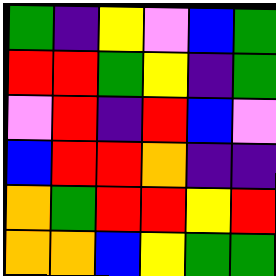[["green", "indigo", "yellow", "violet", "blue", "green"], ["red", "red", "green", "yellow", "indigo", "green"], ["violet", "red", "indigo", "red", "blue", "violet"], ["blue", "red", "red", "orange", "indigo", "indigo"], ["orange", "green", "red", "red", "yellow", "red"], ["orange", "orange", "blue", "yellow", "green", "green"]]